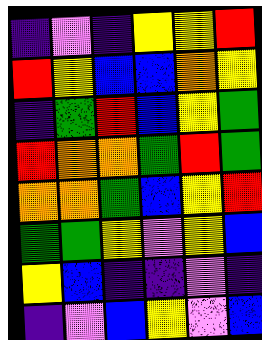[["indigo", "violet", "indigo", "yellow", "yellow", "red"], ["red", "yellow", "blue", "blue", "orange", "yellow"], ["indigo", "green", "red", "blue", "yellow", "green"], ["red", "orange", "orange", "green", "red", "green"], ["orange", "orange", "green", "blue", "yellow", "red"], ["green", "green", "yellow", "violet", "yellow", "blue"], ["yellow", "blue", "indigo", "indigo", "violet", "indigo"], ["indigo", "violet", "blue", "yellow", "violet", "blue"]]